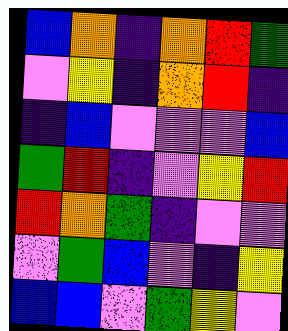[["blue", "orange", "indigo", "orange", "red", "green"], ["violet", "yellow", "indigo", "orange", "red", "indigo"], ["indigo", "blue", "violet", "violet", "violet", "blue"], ["green", "red", "indigo", "violet", "yellow", "red"], ["red", "orange", "green", "indigo", "violet", "violet"], ["violet", "green", "blue", "violet", "indigo", "yellow"], ["blue", "blue", "violet", "green", "yellow", "violet"]]